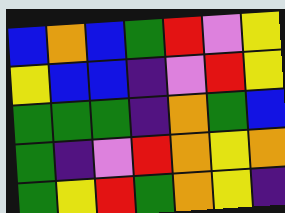[["blue", "orange", "blue", "green", "red", "violet", "yellow"], ["yellow", "blue", "blue", "indigo", "violet", "red", "yellow"], ["green", "green", "green", "indigo", "orange", "green", "blue"], ["green", "indigo", "violet", "red", "orange", "yellow", "orange"], ["green", "yellow", "red", "green", "orange", "yellow", "indigo"]]